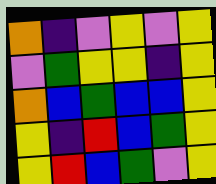[["orange", "indigo", "violet", "yellow", "violet", "yellow"], ["violet", "green", "yellow", "yellow", "indigo", "yellow"], ["orange", "blue", "green", "blue", "blue", "yellow"], ["yellow", "indigo", "red", "blue", "green", "yellow"], ["yellow", "red", "blue", "green", "violet", "yellow"]]